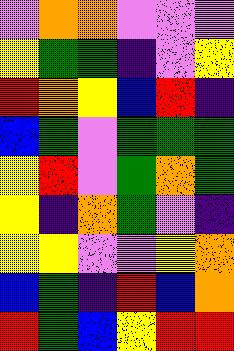[["violet", "orange", "orange", "violet", "violet", "violet"], ["yellow", "green", "green", "indigo", "violet", "yellow"], ["red", "orange", "yellow", "blue", "red", "indigo"], ["blue", "green", "violet", "green", "green", "green"], ["yellow", "red", "violet", "green", "orange", "green"], ["yellow", "indigo", "orange", "green", "violet", "indigo"], ["yellow", "yellow", "violet", "violet", "yellow", "orange"], ["blue", "green", "indigo", "red", "blue", "orange"], ["red", "green", "blue", "yellow", "red", "red"]]